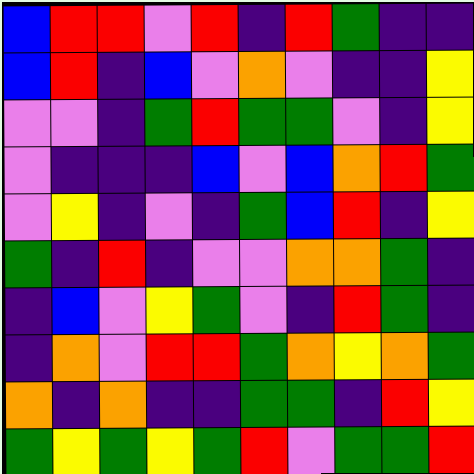[["blue", "red", "red", "violet", "red", "indigo", "red", "green", "indigo", "indigo"], ["blue", "red", "indigo", "blue", "violet", "orange", "violet", "indigo", "indigo", "yellow"], ["violet", "violet", "indigo", "green", "red", "green", "green", "violet", "indigo", "yellow"], ["violet", "indigo", "indigo", "indigo", "blue", "violet", "blue", "orange", "red", "green"], ["violet", "yellow", "indigo", "violet", "indigo", "green", "blue", "red", "indigo", "yellow"], ["green", "indigo", "red", "indigo", "violet", "violet", "orange", "orange", "green", "indigo"], ["indigo", "blue", "violet", "yellow", "green", "violet", "indigo", "red", "green", "indigo"], ["indigo", "orange", "violet", "red", "red", "green", "orange", "yellow", "orange", "green"], ["orange", "indigo", "orange", "indigo", "indigo", "green", "green", "indigo", "red", "yellow"], ["green", "yellow", "green", "yellow", "green", "red", "violet", "green", "green", "red"]]